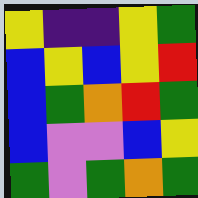[["yellow", "indigo", "indigo", "yellow", "green"], ["blue", "yellow", "blue", "yellow", "red"], ["blue", "green", "orange", "red", "green"], ["blue", "violet", "violet", "blue", "yellow"], ["green", "violet", "green", "orange", "green"]]